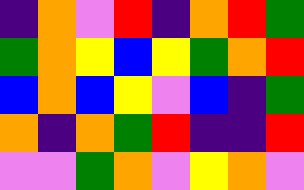[["indigo", "orange", "violet", "red", "indigo", "orange", "red", "green"], ["green", "orange", "yellow", "blue", "yellow", "green", "orange", "red"], ["blue", "orange", "blue", "yellow", "violet", "blue", "indigo", "green"], ["orange", "indigo", "orange", "green", "red", "indigo", "indigo", "red"], ["violet", "violet", "green", "orange", "violet", "yellow", "orange", "violet"]]